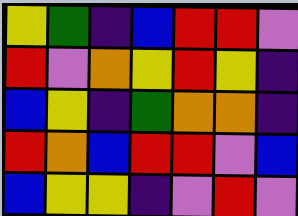[["yellow", "green", "indigo", "blue", "red", "red", "violet"], ["red", "violet", "orange", "yellow", "red", "yellow", "indigo"], ["blue", "yellow", "indigo", "green", "orange", "orange", "indigo"], ["red", "orange", "blue", "red", "red", "violet", "blue"], ["blue", "yellow", "yellow", "indigo", "violet", "red", "violet"]]